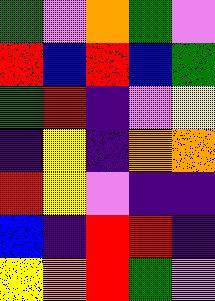[["green", "violet", "orange", "green", "violet"], ["red", "blue", "red", "blue", "green"], ["green", "red", "indigo", "violet", "yellow"], ["indigo", "yellow", "indigo", "orange", "orange"], ["red", "yellow", "violet", "indigo", "indigo"], ["blue", "indigo", "red", "red", "indigo"], ["yellow", "orange", "red", "green", "violet"]]